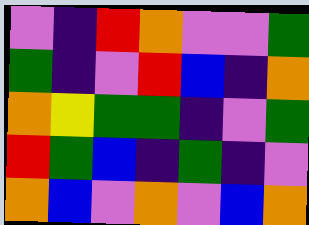[["violet", "indigo", "red", "orange", "violet", "violet", "green"], ["green", "indigo", "violet", "red", "blue", "indigo", "orange"], ["orange", "yellow", "green", "green", "indigo", "violet", "green"], ["red", "green", "blue", "indigo", "green", "indigo", "violet"], ["orange", "blue", "violet", "orange", "violet", "blue", "orange"]]